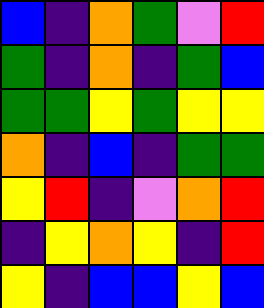[["blue", "indigo", "orange", "green", "violet", "red"], ["green", "indigo", "orange", "indigo", "green", "blue"], ["green", "green", "yellow", "green", "yellow", "yellow"], ["orange", "indigo", "blue", "indigo", "green", "green"], ["yellow", "red", "indigo", "violet", "orange", "red"], ["indigo", "yellow", "orange", "yellow", "indigo", "red"], ["yellow", "indigo", "blue", "blue", "yellow", "blue"]]